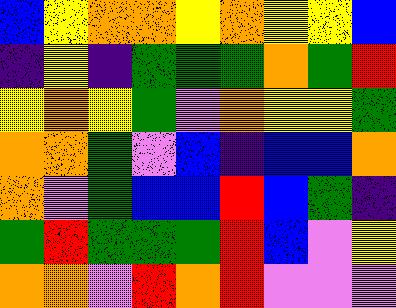[["blue", "yellow", "orange", "orange", "yellow", "orange", "yellow", "yellow", "blue"], ["indigo", "yellow", "indigo", "green", "green", "green", "orange", "green", "red"], ["yellow", "orange", "yellow", "green", "violet", "orange", "yellow", "yellow", "green"], ["orange", "orange", "green", "violet", "blue", "indigo", "blue", "blue", "orange"], ["orange", "violet", "green", "blue", "blue", "red", "blue", "green", "indigo"], ["green", "red", "green", "green", "green", "red", "blue", "violet", "yellow"], ["orange", "orange", "violet", "red", "orange", "red", "violet", "violet", "violet"]]